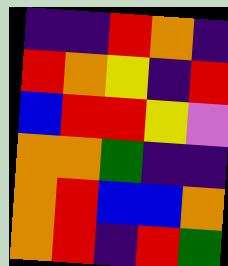[["indigo", "indigo", "red", "orange", "indigo"], ["red", "orange", "yellow", "indigo", "red"], ["blue", "red", "red", "yellow", "violet"], ["orange", "orange", "green", "indigo", "indigo"], ["orange", "red", "blue", "blue", "orange"], ["orange", "red", "indigo", "red", "green"]]